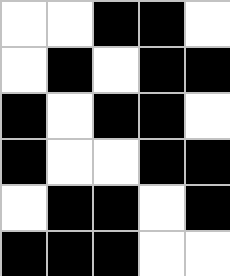[["white", "white", "black", "black", "white"], ["white", "black", "white", "black", "black"], ["black", "white", "black", "black", "white"], ["black", "white", "white", "black", "black"], ["white", "black", "black", "white", "black"], ["black", "black", "black", "white", "white"]]